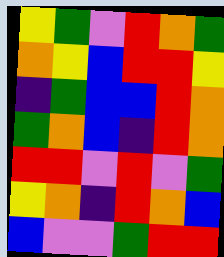[["yellow", "green", "violet", "red", "orange", "green"], ["orange", "yellow", "blue", "red", "red", "yellow"], ["indigo", "green", "blue", "blue", "red", "orange"], ["green", "orange", "blue", "indigo", "red", "orange"], ["red", "red", "violet", "red", "violet", "green"], ["yellow", "orange", "indigo", "red", "orange", "blue"], ["blue", "violet", "violet", "green", "red", "red"]]